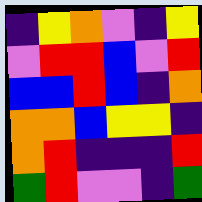[["indigo", "yellow", "orange", "violet", "indigo", "yellow"], ["violet", "red", "red", "blue", "violet", "red"], ["blue", "blue", "red", "blue", "indigo", "orange"], ["orange", "orange", "blue", "yellow", "yellow", "indigo"], ["orange", "red", "indigo", "indigo", "indigo", "red"], ["green", "red", "violet", "violet", "indigo", "green"]]